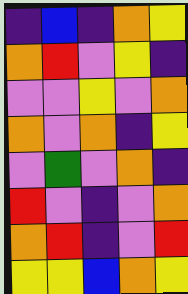[["indigo", "blue", "indigo", "orange", "yellow"], ["orange", "red", "violet", "yellow", "indigo"], ["violet", "violet", "yellow", "violet", "orange"], ["orange", "violet", "orange", "indigo", "yellow"], ["violet", "green", "violet", "orange", "indigo"], ["red", "violet", "indigo", "violet", "orange"], ["orange", "red", "indigo", "violet", "red"], ["yellow", "yellow", "blue", "orange", "yellow"]]